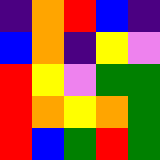[["indigo", "orange", "red", "blue", "indigo"], ["blue", "orange", "indigo", "yellow", "violet"], ["red", "yellow", "violet", "green", "green"], ["red", "orange", "yellow", "orange", "green"], ["red", "blue", "green", "red", "green"]]